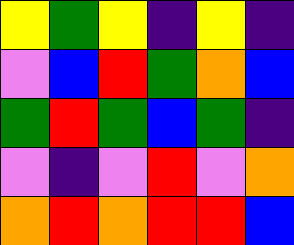[["yellow", "green", "yellow", "indigo", "yellow", "indigo"], ["violet", "blue", "red", "green", "orange", "blue"], ["green", "red", "green", "blue", "green", "indigo"], ["violet", "indigo", "violet", "red", "violet", "orange"], ["orange", "red", "orange", "red", "red", "blue"]]